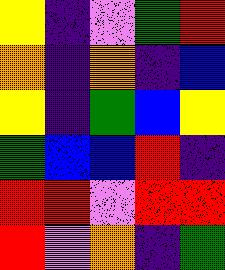[["yellow", "indigo", "violet", "green", "red"], ["orange", "indigo", "orange", "indigo", "blue"], ["yellow", "indigo", "green", "blue", "yellow"], ["green", "blue", "blue", "red", "indigo"], ["red", "red", "violet", "red", "red"], ["red", "violet", "orange", "indigo", "green"]]